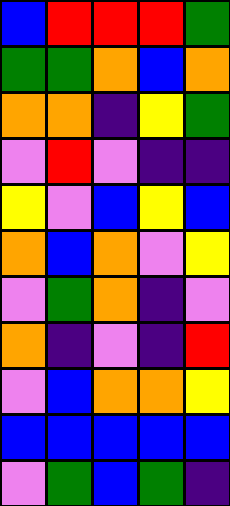[["blue", "red", "red", "red", "green"], ["green", "green", "orange", "blue", "orange"], ["orange", "orange", "indigo", "yellow", "green"], ["violet", "red", "violet", "indigo", "indigo"], ["yellow", "violet", "blue", "yellow", "blue"], ["orange", "blue", "orange", "violet", "yellow"], ["violet", "green", "orange", "indigo", "violet"], ["orange", "indigo", "violet", "indigo", "red"], ["violet", "blue", "orange", "orange", "yellow"], ["blue", "blue", "blue", "blue", "blue"], ["violet", "green", "blue", "green", "indigo"]]